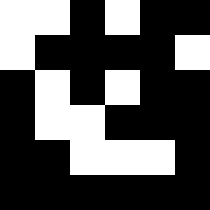[["white", "white", "black", "white", "black", "black"], ["white", "black", "black", "black", "black", "white"], ["black", "white", "black", "white", "black", "black"], ["black", "white", "white", "black", "black", "black"], ["black", "black", "white", "white", "white", "black"], ["black", "black", "black", "black", "black", "black"]]